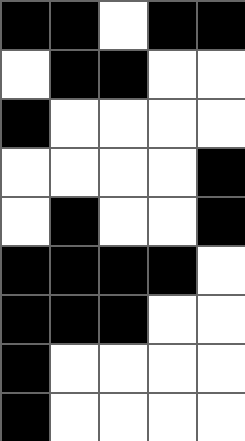[["black", "black", "white", "black", "black"], ["white", "black", "black", "white", "white"], ["black", "white", "white", "white", "white"], ["white", "white", "white", "white", "black"], ["white", "black", "white", "white", "black"], ["black", "black", "black", "black", "white"], ["black", "black", "black", "white", "white"], ["black", "white", "white", "white", "white"], ["black", "white", "white", "white", "white"]]